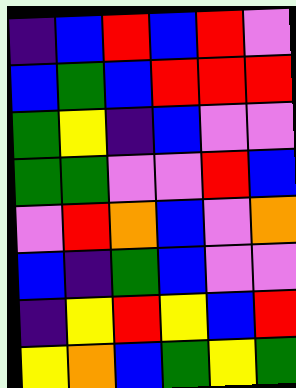[["indigo", "blue", "red", "blue", "red", "violet"], ["blue", "green", "blue", "red", "red", "red"], ["green", "yellow", "indigo", "blue", "violet", "violet"], ["green", "green", "violet", "violet", "red", "blue"], ["violet", "red", "orange", "blue", "violet", "orange"], ["blue", "indigo", "green", "blue", "violet", "violet"], ["indigo", "yellow", "red", "yellow", "blue", "red"], ["yellow", "orange", "blue", "green", "yellow", "green"]]